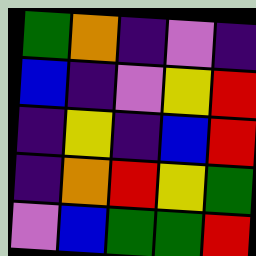[["green", "orange", "indigo", "violet", "indigo"], ["blue", "indigo", "violet", "yellow", "red"], ["indigo", "yellow", "indigo", "blue", "red"], ["indigo", "orange", "red", "yellow", "green"], ["violet", "blue", "green", "green", "red"]]